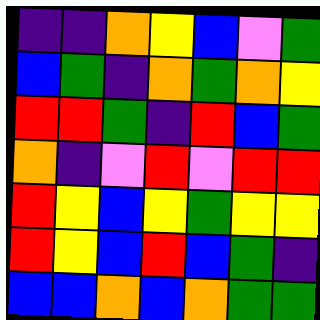[["indigo", "indigo", "orange", "yellow", "blue", "violet", "green"], ["blue", "green", "indigo", "orange", "green", "orange", "yellow"], ["red", "red", "green", "indigo", "red", "blue", "green"], ["orange", "indigo", "violet", "red", "violet", "red", "red"], ["red", "yellow", "blue", "yellow", "green", "yellow", "yellow"], ["red", "yellow", "blue", "red", "blue", "green", "indigo"], ["blue", "blue", "orange", "blue", "orange", "green", "green"]]